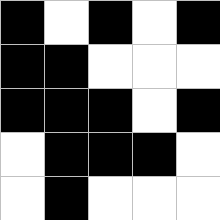[["black", "white", "black", "white", "black"], ["black", "black", "white", "white", "white"], ["black", "black", "black", "white", "black"], ["white", "black", "black", "black", "white"], ["white", "black", "white", "white", "white"]]